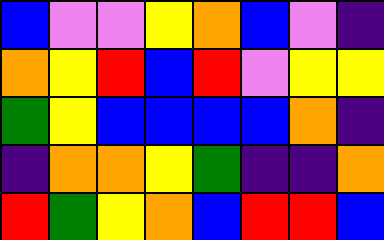[["blue", "violet", "violet", "yellow", "orange", "blue", "violet", "indigo"], ["orange", "yellow", "red", "blue", "red", "violet", "yellow", "yellow"], ["green", "yellow", "blue", "blue", "blue", "blue", "orange", "indigo"], ["indigo", "orange", "orange", "yellow", "green", "indigo", "indigo", "orange"], ["red", "green", "yellow", "orange", "blue", "red", "red", "blue"]]